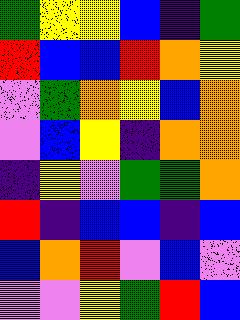[["green", "yellow", "yellow", "blue", "indigo", "green"], ["red", "blue", "blue", "red", "orange", "yellow"], ["violet", "green", "orange", "yellow", "blue", "orange"], ["violet", "blue", "yellow", "indigo", "orange", "orange"], ["indigo", "yellow", "violet", "green", "green", "orange"], ["red", "indigo", "blue", "blue", "indigo", "blue"], ["blue", "orange", "red", "violet", "blue", "violet"], ["violet", "violet", "yellow", "green", "red", "blue"]]